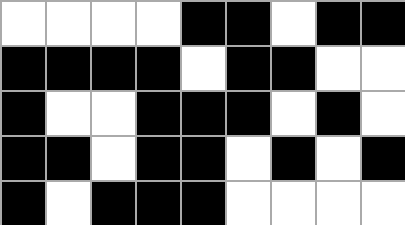[["white", "white", "white", "white", "black", "black", "white", "black", "black"], ["black", "black", "black", "black", "white", "black", "black", "white", "white"], ["black", "white", "white", "black", "black", "black", "white", "black", "white"], ["black", "black", "white", "black", "black", "white", "black", "white", "black"], ["black", "white", "black", "black", "black", "white", "white", "white", "white"]]